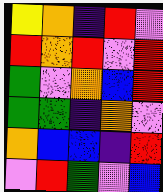[["yellow", "orange", "indigo", "red", "violet"], ["red", "orange", "red", "violet", "red"], ["green", "violet", "orange", "blue", "red"], ["green", "green", "indigo", "orange", "violet"], ["orange", "blue", "blue", "indigo", "red"], ["violet", "red", "green", "violet", "blue"]]